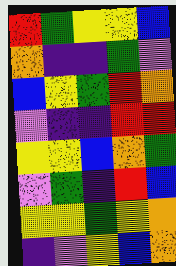[["red", "green", "yellow", "yellow", "blue"], ["orange", "indigo", "indigo", "green", "violet"], ["blue", "yellow", "green", "red", "orange"], ["violet", "indigo", "indigo", "red", "red"], ["yellow", "yellow", "blue", "orange", "green"], ["violet", "green", "indigo", "red", "blue"], ["yellow", "yellow", "green", "yellow", "orange"], ["indigo", "violet", "yellow", "blue", "orange"]]